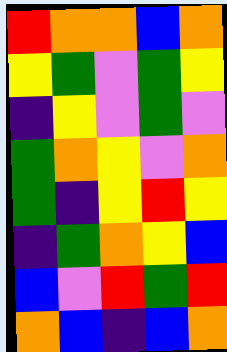[["red", "orange", "orange", "blue", "orange"], ["yellow", "green", "violet", "green", "yellow"], ["indigo", "yellow", "violet", "green", "violet"], ["green", "orange", "yellow", "violet", "orange"], ["green", "indigo", "yellow", "red", "yellow"], ["indigo", "green", "orange", "yellow", "blue"], ["blue", "violet", "red", "green", "red"], ["orange", "blue", "indigo", "blue", "orange"]]